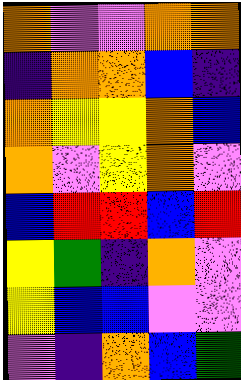[["orange", "violet", "violet", "orange", "orange"], ["indigo", "orange", "orange", "blue", "indigo"], ["orange", "yellow", "yellow", "orange", "blue"], ["orange", "violet", "yellow", "orange", "violet"], ["blue", "red", "red", "blue", "red"], ["yellow", "green", "indigo", "orange", "violet"], ["yellow", "blue", "blue", "violet", "violet"], ["violet", "indigo", "orange", "blue", "green"]]